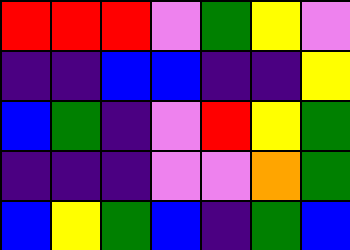[["red", "red", "red", "violet", "green", "yellow", "violet"], ["indigo", "indigo", "blue", "blue", "indigo", "indigo", "yellow"], ["blue", "green", "indigo", "violet", "red", "yellow", "green"], ["indigo", "indigo", "indigo", "violet", "violet", "orange", "green"], ["blue", "yellow", "green", "blue", "indigo", "green", "blue"]]